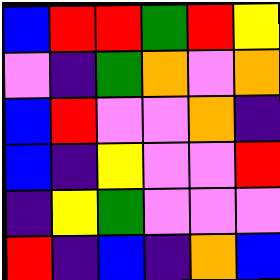[["blue", "red", "red", "green", "red", "yellow"], ["violet", "indigo", "green", "orange", "violet", "orange"], ["blue", "red", "violet", "violet", "orange", "indigo"], ["blue", "indigo", "yellow", "violet", "violet", "red"], ["indigo", "yellow", "green", "violet", "violet", "violet"], ["red", "indigo", "blue", "indigo", "orange", "blue"]]